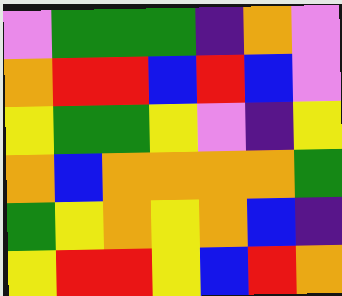[["violet", "green", "green", "green", "indigo", "orange", "violet"], ["orange", "red", "red", "blue", "red", "blue", "violet"], ["yellow", "green", "green", "yellow", "violet", "indigo", "yellow"], ["orange", "blue", "orange", "orange", "orange", "orange", "green"], ["green", "yellow", "orange", "yellow", "orange", "blue", "indigo"], ["yellow", "red", "red", "yellow", "blue", "red", "orange"]]